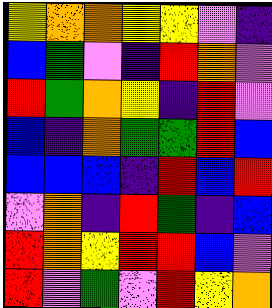[["yellow", "orange", "orange", "yellow", "yellow", "violet", "indigo"], ["blue", "green", "violet", "indigo", "red", "orange", "violet"], ["red", "green", "orange", "yellow", "indigo", "red", "violet"], ["blue", "indigo", "orange", "green", "green", "red", "blue"], ["blue", "blue", "blue", "indigo", "red", "blue", "red"], ["violet", "orange", "indigo", "red", "green", "indigo", "blue"], ["red", "orange", "yellow", "red", "red", "blue", "violet"], ["red", "violet", "green", "violet", "red", "yellow", "orange"]]